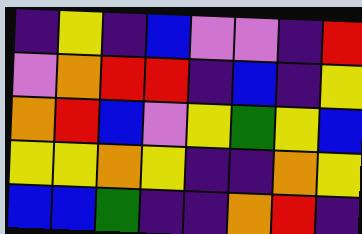[["indigo", "yellow", "indigo", "blue", "violet", "violet", "indigo", "red"], ["violet", "orange", "red", "red", "indigo", "blue", "indigo", "yellow"], ["orange", "red", "blue", "violet", "yellow", "green", "yellow", "blue"], ["yellow", "yellow", "orange", "yellow", "indigo", "indigo", "orange", "yellow"], ["blue", "blue", "green", "indigo", "indigo", "orange", "red", "indigo"]]